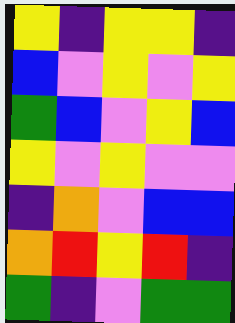[["yellow", "indigo", "yellow", "yellow", "indigo"], ["blue", "violet", "yellow", "violet", "yellow"], ["green", "blue", "violet", "yellow", "blue"], ["yellow", "violet", "yellow", "violet", "violet"], ["indigo", "orange", "violet", "blue", "blue"], ["orange", "red", "yellow", "red", "indigo"], ["green", "indigo", "violet", "green", "green"]]